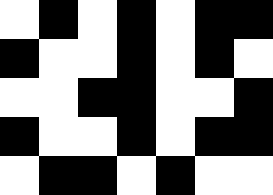[["white", "black", "white", "black", "white", "black", "black"], ["black", "white", "white", "black", "white", "black", "white"], ["white", "white", "black", "black", "white", "white", "black"], ["black", "white", "white", "black", "white", "black", "black"], ["white", "black", "black", "white", "black", "white", "white"]]